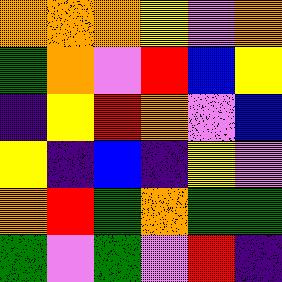[["orange", "orange", "orange", "yellow", "violet", "orange"], ["green", "orange", "violet", "red", "blue", "yellow"], ["indigo", "yellow", "red", "orange", "violet", "blue"], ["yellow", "indigo", "blue", "indigo", "yellow", "violet"], ["orange", "red", "green", "orange", "green", "green"], ["green", "violet", "green", "violet", "red", "indigo"]]